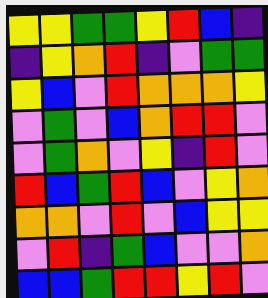[["yellow", "yellow", "green", "green", "yellow", "red", "blue", "indigo"], ["indigo", "yellow", "orange", "red", "indigo", "violet", "green", "green"], ["yellow", "blue", "violet", "red", "orange", "orange", "orange", "yellow"], ["violet", "green", "violet", "blue", "orange", "red", "red", "violet"], ["violet", "green", "orange", "violet", "yellow", "indigo", "red", "violet"], ["red", "blue", "green", "red", "blue", "violet", "yellow", "orange"], ["orange", "orange", "violet", "red", "violet", "blue", "yellow", "yellow"], ["violet", "red", "indigo", "green", "blue", "violet", "violet", "orange"], ["blue", "blue", "green", "red", "red", "yellow", "red", "violet"]]